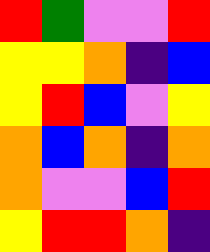[["red", "green", "violet", "violet", "red"], ["yellow", "yellow", "orange", "indigo", "blue"], ["yellow", "red", "blue", "violet", "yellow"], ["orange", "blue", "orange", "indigo", "orange"], ["orange", "violet", "violet", "blue", "red"], ["yellow", "red", "red", "orange", "indigo"]]